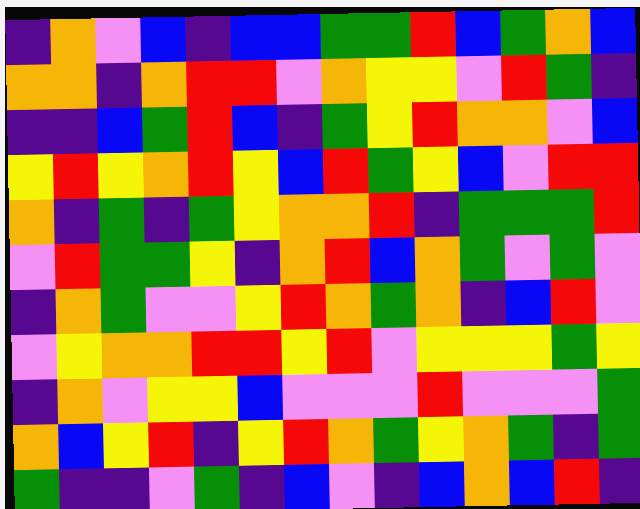[["indigo", "orange", "violet", "blue", "indigo", "blue", "blue", "green", "green", "red", "blue", "green", "orange", "blue"], ["orange", "orange", "indigo", "orange", "red", "red", "violet", "orange", "yellow", "yellow", "violet", "red", "green", "indigo"], ["indigo", "indigo", "blue", "green", "red", "blue", "indigo", "green", "yellow", "red", "orange", "orange", "violet", "blue"], ["yellow", "red", "yellow", "orange", "red", "yellow", "blue", "red", "green", "yellow", "blue", "violet", "red", "red"], ["orange", "indigo", "green", "indigo", "green", "yellow", "orange", "orange", "red", "indigo", "green", "green", "green", "red"], ["violet", "red", "green", "green", "yellow", "indigo", "orange", "red", "blue", "orange", "green", "violet", "green", "violet"], ["indigo", "orange", "green", "violet", "violet", "yellow", "red", "orange", "green", "orange", "indigo", "blue", "red", "violet"], ["violet", "yellow", "orange", "orange", "red", "red", "yellow", "red", "violet", "yellow", "yellow", "yellow", "green", "yellow"], ["indigo", "orange", "violet", "yellow", "yellow", "blue", "violet", "violet", "violet", "red", "violet", "violet", "violet", "green"], ["orange", "blue", "yellow", "red", "indigo", "yellow", "red", "orange", "green", "yellow", "orange", "green", "indigo", "green"], ["green", "indigo", "indigo", "violet", "green", "indigo", "blue", "violet", "indigo", "blue", "orange", "blue", "red", "indigo"]]